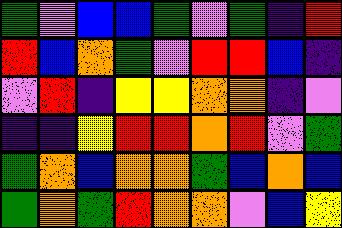[["green", "violet", "blue", "blue", "green", "violet", "green", "indigo", "red"], ["red", "blue", "orange", "green", "violet", "red", "red", "blue", "indigo"], ["violet", "red", "indigo", "yellow", "yellow", "orange", "orange", "indigo", "violet"], ["indigo", "indigo", "yellow", "red", "red", "orange", "red", "violet", "green"], ["green", "orange", "blue", "orange", "orange", "green", "blue", "orange", "blue"], ["green", "orange", "green", "red", "orange", "orange", "violet", "blue", "yellow"]]